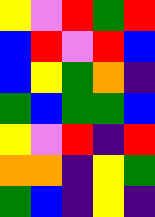[["yellow", "violet", "red", "green", "red"], ["blue", "red", "violet", "red", "blue"], ["blue", "yellow", "green", "orange", "indigo"], ["green", "blue", "green", "green", "blue"], ["yellow", "violet", "red", "indigo", "red"], ["orange", "orange", "indigo", "yellow", "green"], ["green", "blue", "indigo", "yellow", "indigo"]]